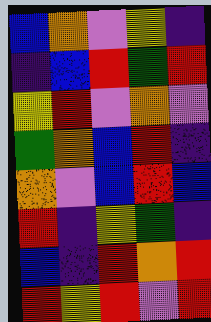[["blue", "orange", "violet", "yellow", "indigo"], ["indigo", "blue", "red", "green", "red"], ["yellow", "red", "violet", "orange", "violet"], ["green", "orange", "blue", "red", "indigo"], ["orange", "violet", "blue", "red", "blue"], ["red", "indigo", "yellow", "green", "indigo"], ["blue", "indigo", "red", "orange", "red"], ["red", "yellow", "red", "violet", "red"]]